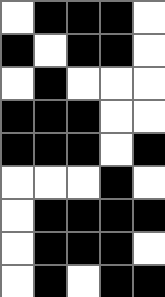[["white", "black", "black", "black", "white"], ["black", "white", "black", "black", "white"], ["white", "black", "white", "white", "white"], ["black", "black", "black", "white", "white"], ["black", "black", "black", "white", "black"], ["white", "white", "white", "black", "white"], ["white", "black", "black", "black", "black"], ["white", "black", "black", "black", "white"], ["white", "black", "white", "black", "black"]]